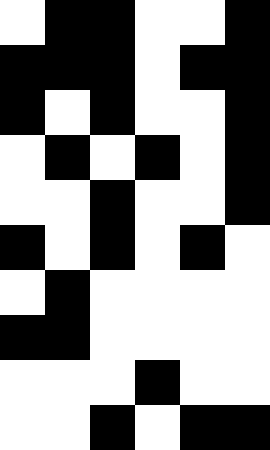[["white", "black", "black", "white", "white", "black"], ["black", "black", "black", "white", "black", "black"], ["black", "white", "black", "white", "white", "black"], ["white", "black", "white", "black", "white", "black"], ["white", "white", "black", "white", "white", "black"], ["black", "white", "black", "white", "black", "white"], ["white", "black", "white", "white", "white", "white"], ["black", "black", "white", "white", "white", "white"], ["white", "white", "white", "black", "white", "white"], ["white", "white", "black", "white", "black", "black"]]